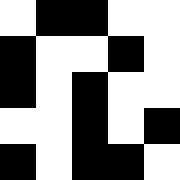[["white", "black", "black", "white", "white"], ["black", "white", "white", "black", "white"], ["black", "white", "black", "white", "white"], ["white", "white", "black", "white", "black"], ["black", "white", "black", "black", "white"]]